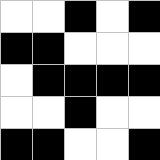[["white", "white", "black", "white", "black"], ["black", "black", "white", "white", "white"], ["white", "black", "black", "black", "black"], ["white", "white", "black", "white", "white"], ["black", "black", "white", "white", "black"]]